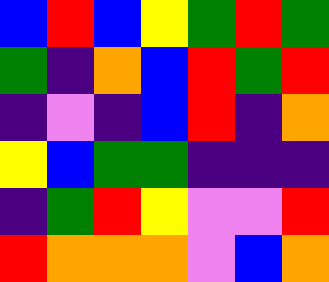[["blue", "red", "blue", "yellow", "green", "red", "green"], ["green", "indigo", "orange", "blue", "red", "green", "red"], ["indigo", "violet", "indigo", "blue", "red", "indigo", "orange"], ["yellow", "blue", "green", "green", "indigo", "indigo", "indigo"], ["indigo", "green", "red", "yellow", "violet", "violet", "red"], ["red", "orange", "orange", "orange", "violet", "blue", "orange"]]